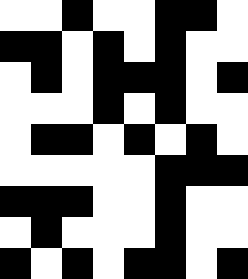[["white", "white", "black", "white", "white", "black", "black", "white"], ["black", "black", "white", "black", "white", "black", "white", "white"], ["white", "black", "white", "black", "black", "black", "white", "black"], ["white", "white", "white", "black", "white", "black", "white", "white"], ["white", "black", "black", "white", "black", "white", "black", "white"], ["white", "white", "white", "white", "white", "black", "black", "black"], ["black", "black", "black", "white", "white", "black", "white", "white"], ["white", "black", "white", "white", "white", "black", "white", "white"], ["black", "white", "black", "white", "black", "black", "white", "black"]]